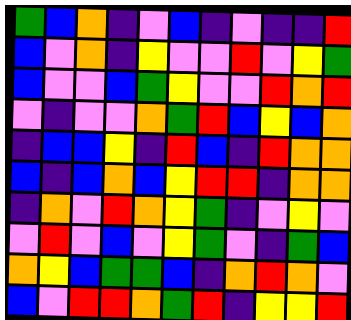[["green", "blue", "orange", "indigo", "violet", "blue", "indigo", "violet", "indigo", "indigo", "red"], ["blue", "violet", "orange", "indigo", "yellow", "violet", "violet", "red", "violet", "yellow", "green"], ["blue", "violet", "violet", "blue", "green", "yellow", "violet", "violet", "red", "orange", "red"], ["violet", "indigo", "violet", "violet", "orange", "green", "red", "blue", "yellow", "blue", "orange"], ["indigo", "blue", "blue", "yellow", "indigo", "red", "blue", "indigo", "red", "orange", "orange"], ["blue", "indigo", "blue", "orange", "blue", "yellow", "red", "red", "indigo", "orange", "orange"], ["indigo", "orange", "violet", "red", "orange", "yellow", "green", "indigo", "violet", "yellow", "violet"], ["violet", "red", "violet", "blue", "violet", "yellow", "green", "violet", "indigo", "green", "blue"], ["orange", "yellow", "blue", "green", "green", "blue", "indigo", "orange", "red", "orange", "violet"], ["blue", "violet", "red", "red", "orange", "green", "red", "indigo", "yellow", "yellow", "red"]]